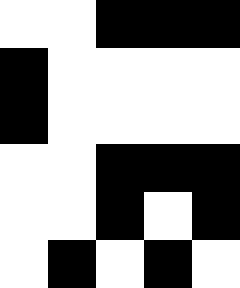[["white", "white", "black", "black", "black"], ["black", "white", "white", "white", "white"], ["black", "white", "white", "white", "white"], ["white", "white", "black", "black", "black"], ["white", "white", "black", "white", "black"], ["white", "black", "white", "black", "white"]]